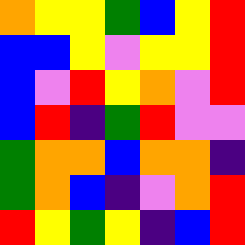[["orange", "yellow", "yellow", "green", "blue", "yellow", "red"], ["blue", "blue", "yellow", "violet", "yellow", "yellow", "red"], ["blue", "violet", "red", "yellow", "orange", "violet", "red"], ["blue", "red", "indigo", "green", "red", "violet", "violet"], ["green", "orange", "orange", "blue", "orange", "orange", "indigo"], ["green", "orange", "blue", "indigo", "violet", "orange", "red"], ["red", "yellow", "green", "yellow", "indigo", "blue", "red"]]